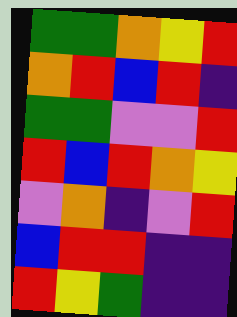[["green", "green", "orange", "yellow", "red"], ["orange", "red", "blue", "red", "indigo"], ["green", "green", "violet", "violet", "red"], ["red", "blue", "red", "orange", "yellow"], ["violet", "orange", "indigo", "violet", "red"], ["blue", "red", "red", "indigo", "indigo"], ["red", "yellow", "green", "indigo", "indigo"]]